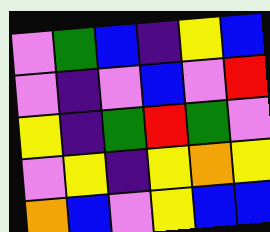[["violet", "green", "blue", "indigo", "yellow", "blue"], ["violet", "indigo", "violet", "blue", "violet", "red"], ["yellow", "indigo", "green", "red", "green", "violet"], ["violet", "yellow", "indigo", "yellow", "orange", "yellow"], ["orange", "blue", "violet", "yellow", "blue", "blue"]]